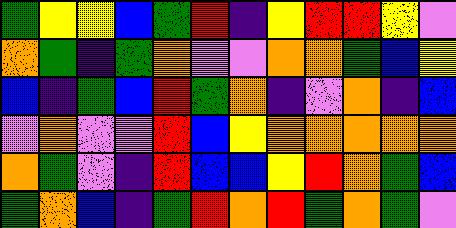[["green", "yellow", "yellow", "blue", "green", "red", "indigo", "yellow", "red", "red", "yellow", "violet"], ["orange", "green", "indigo", "green", "orange", "violet", "violet", "orange", "orange", "green", "blue", "yellow"], ["blue", "indigo", "green", "blue", "red", "green", "orange", "indigo", "violet", "orange", "indigo", "blue"], ["violet", "orange", "violet", "violet", "red", "blue", "yellow", "orange", "orange", "orange", "orange", "orange"], ["orange", "green", "violet", "indigo", "red", "blue", "blue", "yellow", "red", "orange", "green", "blue"], ["green", "orange", "blue", "indigo", "green", "red", "orange", "red", "green", "orange", "green", "violet"]]